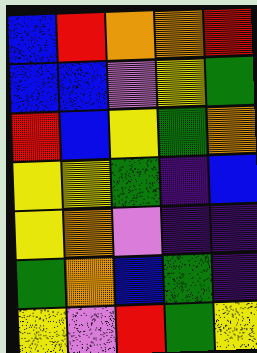[["blue", "red", "orange", "orange", "red"], ["blue", "blue", "violet", "yellow", "green"], ["red", "blue", "yellow", "green", "orange"], ["yellow", "yellow", "green", "indigo", "blue"], ["yellow", "orange", "violet", "indigo", "indigo"], ["green", "orange", "blue", "green", "indigo"], ["yellow", "violet", "red", "green", "yellow"]]